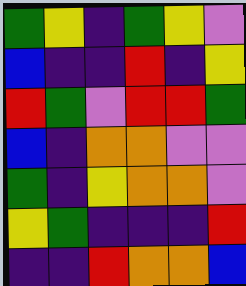[["green", "yellow", "indigo", "green", "yellow", "violet"], ["blue", "indigo", "indigo", "red", "indigo", "yellow"], ["red", "green", "violet", "red", "red", "green"], ["blue", "indigo", "orange", "orange", "violet", "violet"], ["green", "indigo", "yellow", "orange", "orange", "violet"], ["yellow", "green", "indigo", "indigo", "indigo", "red"], ["indigo", "indigo", "red", "orange", "orange", "blue"]]